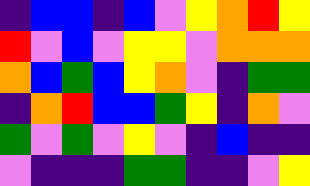[["indigo", "blue", "blue", "indigo", "blue", "violet", "yellow", "orange", "red", "yellow"], ["red", "violet", "blue", "violet", "yellow", "yellow", "violet", "orange", "orange", "orange"], ["orange", "blue", "green", "blue", "yellow", "orange", "violet", "indigo", "green", "green"], ["indigo", "orange", "red", "blue", "blue", "green", "yellow", "indigo", "orange", "violet"], ["green", "violet", "green", "violet", "yellow", "violet", "indigo", "blue", "indigo", "indigo"], ["violet", "indigo", "indigo", "indigo", "green", "green", "indigo", "indigo", "violet", "yellow"]]